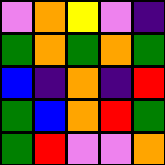[["violet", "orange", "yellow", "violet", "indigo"], ["green", "orange", "green", "orange", "green"], ["blue", "indigo", "orange", "indigo", "red"], ["green", "blue", "orange", "red", "green"], ["green", "red", "violet", "violet", "orange"]]